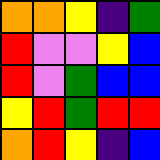[["orange", "orange", "yellow", "indigo", "green"], ["red", "violet", "violet", "yellow", "blue"], ["red", "violet", "green", "blue", "blue"], ["yellow", "red", "green", "red", "red"], ["orange", "red", "yellow", "indigo", "blue"]]